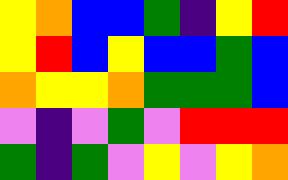[["yellow", "orange", "blue", "blue", "green", "indigo", "yellow", "red"], ["yellow", "red", "blue", "yellow", "blue", "blue", "green", "blue"], ["orange", "yellow", "yellow", "orange", "green", "green", "green", "blue"], ["violet", "indigo", "violet", "green", "violet", "red", "red", "red"], ["green", "indigo", "green", "violet", "yellow", "violet", "yellow", "orange"]]